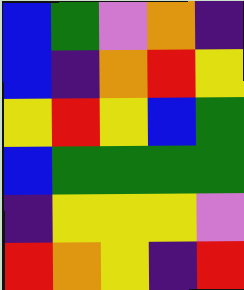[["blue", "green", "violet", "orange", "indigo"], ["blue", "indigo", "orange", "red", "yellow"], ["yellow", "red", "yellow", "blue", "green"], ["blue", "green", "green", "green", "green"], ["indigo", "yellow", "yellow", "yellow", "violet"], ["red", "orange", "yellow", "indigo", "red"]]